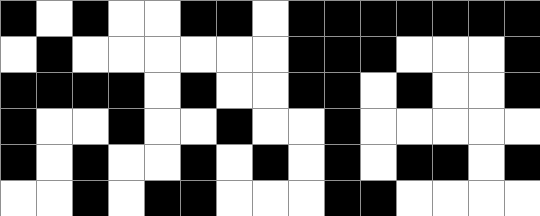[["black", "white", "black", "white", "white", "black", "black", "white", "black", "black", "black", "black", "black", "black", "black"], ["white", "black", "white", "white", "white", "white", "white", "white", "black", "black", "black", "white", "white", "white", "black"], ["black", "black", "black", "black", "white", "black", "white", "white", "black", "black", "white", "black", "white", "white", "black"], ["black", "white", "white", "black", "white", "white", "black", "white", "white", "black", "white", "white", "white", "white", "white"], ["black", "white", "black", "white", "white", "black", "white", "black", "white", "black", "white", "black", "black", "white", "black"], ["white", "white", "black", "white", "black", "black", "white", "white", "white", "black", "black", "white", "white", "white", "white"]]